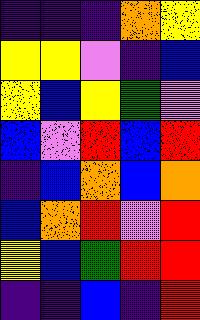[["indigo", "indigo", "indigo", "orange", "yellow"], ["yellow", "yellow", "violet", "indigo", "blue"], ["yellow", "blue", "yellow", "green", "violet"], ["blue", "violet", "red", "blue", "red"], ["indigo", "blue", "orange", "blue", "orange"], ["blue", "orange", "red", "violet", "red"], ["yellow", "blue", "green", "red", "red"], ["indigo", "indigo", "blue", "indigo", "red"]]